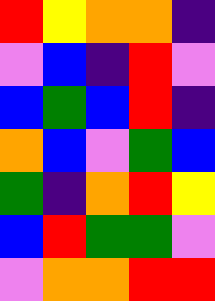[["red", "yellow", "orange", "orange", "indigo"], ["violet", "blue", "indigo", "red", "violet"], ["blue", "green", "blue", "red", "indigo"], ["orange", "blue", "violet", "green", "blue"], ["green", "indigo", "orange", "red", "yellow"], ["blue", "red", "green", "green", "violet"], ["violet", "orange", "orange", "red", "red"]]